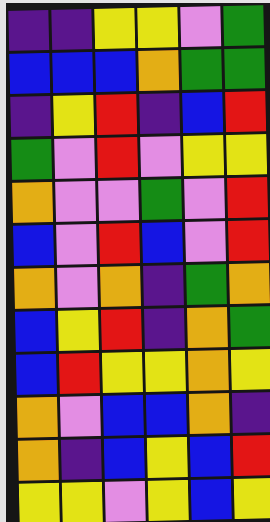[["indigo", "indigo", "yellow", "yellow", "violet", "green"], ["blue", "blue", "blue", "orange", "green", "green"], ["indigo", "yellow", "red", "indigo", "blue", "red"], ["green", "violet", "red", "violet", "yellow", "yellow"], ["orange", "violet", "violet", "green", "violet", "red"], ["blue", "violet", "red", "blue", "violet", "red"], ["orange", "violet", "orange", "indigo", "green", "orange"], ["blue", "yellow", "red", "indigo", "orange", "green"], ["blue", "red", "yellow", "yellow", "orange", "yellow"], ["orange", "violet", "blue", "blue", "orange", "indigo"], ["orange", "indigo", "blue", "yellow", "blue", "red"], ["yellow", "yellow", "violet", "yellow", "blue", "yellow"]]